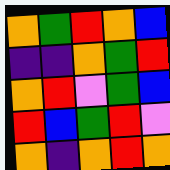[["orange", "green", "red", "orange", "blue"], ["indigo", "indigo", "orange", "green", "red"], ["orange", "red", "violet", "green", "blue"], ["red", "blue", "green", "red", "violet"], ["orange", "indigo", "orange", "red", "orange"]]